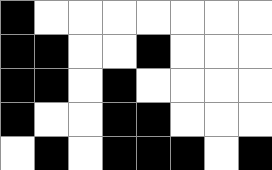[["black", "white", "white", "white", "white", "white", "white", "white"], ["black", "black", "white", "white", "black", "white", "white", "white"], ["black", "black", "white", "black", "white", "white", "white", "white"], ["black", "white", "white", "black", "black", "white", "white", "white"], ["white", "black", "white", "black", "black", "black", "white", "black"]]